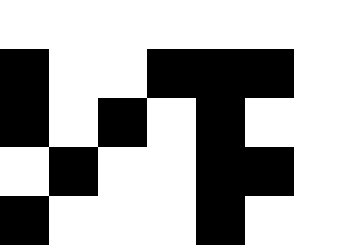[["white", "white", "white", "white", "white", "white", "white"], ["black", "white", "white", "black", "black", "black", "white"], ["black", "white", "black", "white", "black", "white", "white"], ["white", "black", "white", "white", "black", "black", "white"], ["black", "white", "white", "white", "black", "white", "white"]]